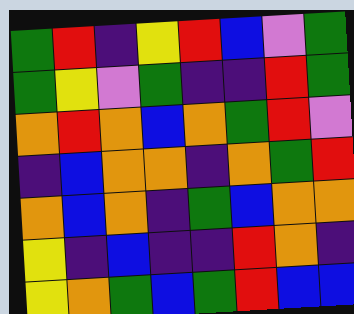[["green", "red", "indigo", "yellow", "red", "blue", "violet", "green"], ["green", "yellow", "violet", "green", "indigo", "indigo", "red", "green"], ["orange", "red", "orange", "blue", "orange", "green", "red", "violet"], ["indigo", "blue", "orange", "orange", "indigo", "orange", "green", "red"], ["orange", "blue", "orange", "indigo", "green", "blue", "orange", "orange"], ["yellow", "indigo", "blue", "indigo", "indigo", "red", "orange", "indigo"], ["yellow", "orange", "green", "blue", "green", "red", "blue", "blue"]]